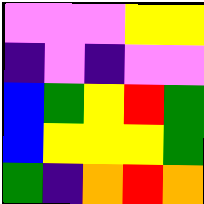[["violet", "violet", "violet", "yellow", "yellow"], ["indigo", "violet", "indigo", "violet", "violet"], ["blue", "green", "yellow", "red", "green"], ["blue", "yellow", "yellow", "yellow", "green"], ["green", "indigo", "orange", "red", "orange"]]